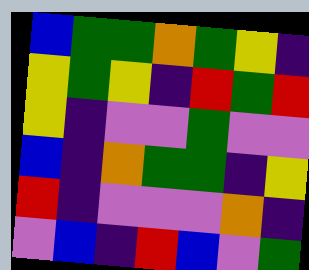[["blue", "green", "green", "orange", "green", "yellow", "indigo"], ["yellow", "green", "yellow", "indigo", "red", "green", "red"], ["yellow", "indigo", "violet", "violet", "green", "violet", "violet"], ["blue", "indigo", "orange", "green", "green", "indigo", "yellow"], ["red", "indigo", "violet", "violet", "violet", "orange", "indigo"], ["violet", "blue", "indigo", "red", "blue", "violet", "green"]]